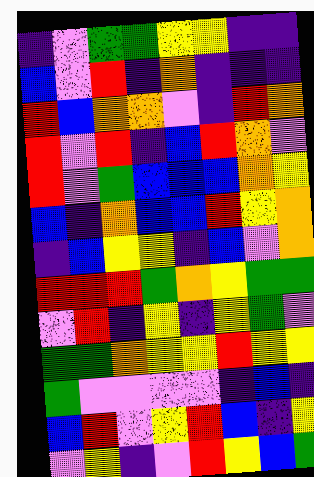[["indigo", "violet", "green", "green", "yellow", "yellow", "indigo", "indigo"], ["blue", "violet", "red", "indigo", "orange", "indigo", "indigo", "indigo"], ["red", "blue", "orange", "orange", "violet", "indigo", "red", "orange"], ["red", "violet", "red", "indigo", "blue", "red", "orange", "violet"], ["red", "violet", "green", "blue", "blue", "blue", "orange", "yellow"], ["blue", "indigo", "orange", "blue", "blue", "red", "yellow", "orange"], ["indigo", "blue", "yellow", "yellow", "indigo", "blue", "violet", "orange"], ["red", "red", "red", "green", "orange", "yellow", "green", "green"], ["violet", "red", "indigo", "yellow", "indigo", "yellow", "green", "violet"], ["green", "green", "orange", "yellow", "yellow", "red", "yellow", "yellow"], ["green", "violet", "violet", "violet", "violet", "indigo", "blue", "indigo"], ["blue", "red", "violet", "yellow", "red", "blue", "indigo", "yellow"], ["violet", "yellow", "indigo", "violet", "red", "yellow", "blue", "green"]]